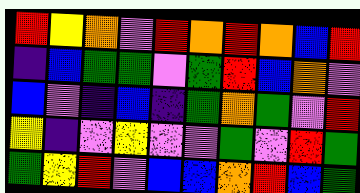[["red", "yellow", "orange", "violet", "red", "orange", "red", "orange", "blue", "red"], ["indigo", "blue", "green", "green", "violet", "green", "red", "blue", "orange", "violet"], ["blue", "violet", "indigo", "blue", "indigo", "green", "orange", "green", "violet", "red"], ["yellow", "indigo", "violet", "yellow", "violet", "violet", "green", "violet", "red", "green"], ["green", "yellow", "red", "violet", "blue", "blue", "orange", "red", "blue", "green"]]